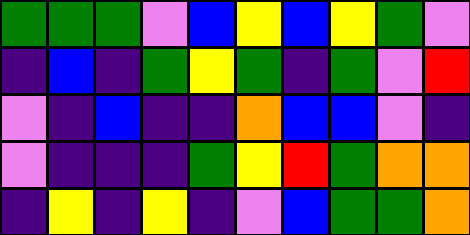[["green", "green", "green", "violet", "blue", "yellow", "blue", "yellow", "green", "violet"], ["indigo", "blue", "indigo", "green", "yellow", "green", "indigo", "green", "violet", "red"], ["violet", "indigo", "blue", "indigo", "indigo", "orange", "blue", "blue", "violet", "indigo"], ["violet", "indigo", "indigo", "indigo", "green", "yellow", "red", "green", "orange", "orange"], ["indigo", "yellow", "indigo", "yellow", "indigo", "violet", "blue", "green", "green", "orange"]]